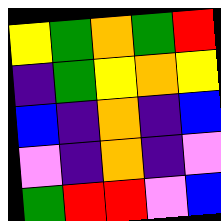[["yellow", "green", "orange", "green", "red"], ["indigo", "green", "yellow", "orange", "yellow"], ["blue", "indigo", "orange", "indigo", "blue"], ["violet", "indigo", "orange", "indigo", "violet"], ["green", "red", "red", "violet", "blue"]]